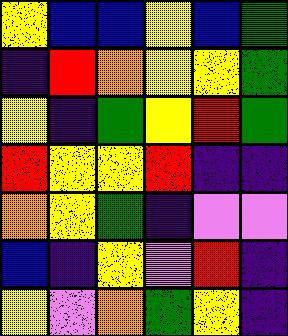[["yellow", "blue", "blue", "yellow", "blue", "green"], ["indigo", "red", "orange", "yellow", "yellow", "green"], ["yellow", "indigo", "green", "yellow", "red", "green"], ["red", "yellow", "yellow", "red", "indigo", "indigo"], ["orange", "yellow", "green", "indigo", "violet", "violet"], ["blue", "indigo", "yellow", "violet", "red", "indigo"], ["yellow", "violet", "orange", "green", "yellow", "indigo"]]